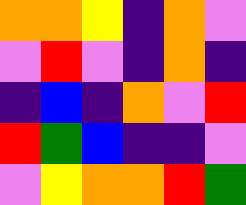[["orange", "orange", "yellow", "indigo", "orange", "violet"], ["violet", "red", "violet", "indigo", "orange", "indigo"], ["indigo", "blue", "indigo", "orange", "violet", "red"], ["red", "green", "blue", "indigo", "indigo", "violet"], ["violet", "yellow", "orange", "orange", "red", "green"]]